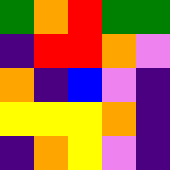[["green", "orange", "red", "green", "green"], ["indigo", "red", "red", "orange", "violet"], ["orange", "indigo", "blue", "violet", "indigo"], ["yellow", "yellow", "yellow", "orange", "indigo"], ["indigo", "orange", "yellow", "violet", "indigo"]]